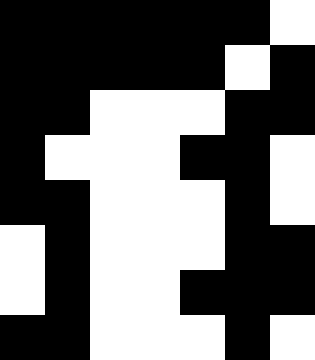[["black", "black", "black", "black", "black", "black", "white"], ["black", "black", "black", "black", "black", "white", "black"], ["black", "black", "white", "white", "white", "black", "black"], ["black", "white", "white", "white", "black", "black", "white"], ["black", "black", "white", "white", "white", "black", "white"], ["white", "black", "white", "white", "white", "black", "black"], ["white", "black", "white", "white", "black", "black", "black"], ["black", "black", "white", "white", "white", "black", "white"]]